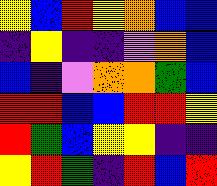[["yellow", "blue", "red", "yellow", "orange", "blue", "blue"], ["indigo", "yellow", "indigo", "indigo", "violet", "orange", "blue"], ["blue", "indigo", "violet", "orange", "orange", "green", "blue"], ["red", "red", "blue", "blue", "red", "red", "yellow"], ["red", "green", "blue", "yellow", "yellow", "indigo", "indigo"], ["yellow", "red", "green", "indigo", "red", "blue", "red"]]